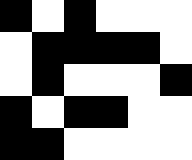[["black", "white", "black", "white", "white", "white"], ["white", "black", "black", "black", "black", "white"], ["white", "black", "white", "white", "white", "black"], ["black", "white", "black", "black", "white", "white"], ["black", "black", "white", "white", "white", "white"]]